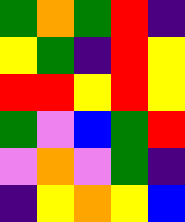[["green", "orange", "green", "red", "indigo"], ["yellow", "green", "indigo", "red", "yellow"], ["red", "red", "yellow", "red", "yellow"], ["green", "violet", "blue", "green", "red"], ["violet", "orange", "violet", "green", "indigo"], ["indigo", "yellow", "orange", "yellow", "blue"]]